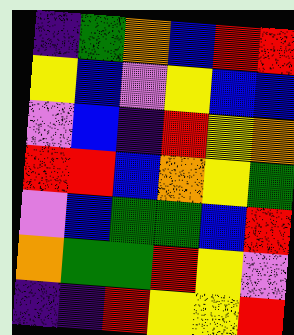[["indigo", "green", "orange", "blue", "red", "red"], ["yellow", "blue", "violet", "yellow", "blue", "blue"], ["violet", "blue", "indigo", "red", "yellow", "orange"], ["red", "red", "blue", "orange", "yellow", "green"], ["violet", "blue", "green", "green", "blue", "red"], ["orange", "green", "green", "red", "yellow", "violet"], ["indigo", "indigo", "red", "yellow", "yellow", "red"]]